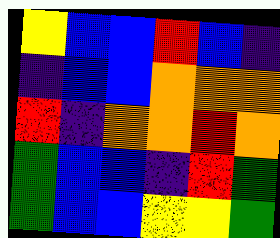[["yellow", "blue", "blue", "red", "blue", "indigo"], ["indigo", "blue", "blue", "orange", "orange", "orange"], ["red", "indigo", "orange", "orange", "red", "orange"], ["green", "blue", "blue", "indigo", "red", "green"], ["green", "blue", "blue", "yellow", "yellow", "green"]]